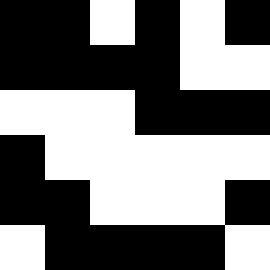[["black", "black", "white", "black", "white", "black"], ["black", "black", "black", "black", "white", "white"], ["white", "white", "white", "black", "black", "black"], ["black", "white", "white", "white", "white", "white"], ["black", "black", "white", "white", "white", "black"], ["white", "black", "black", "black", "black", "white"]]